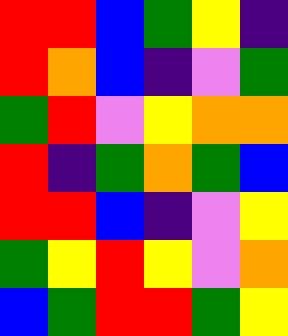[["red", "red", "blue", "green", "yellow", "indigo"], ["red", "orange", "blue", "indigo", "violet", "green"], ["green", "red", "violet", "yellow", "orange", "orange"], ["red", "indigo", "green", "orange", "green", "blue"], ["red", "red", "blue", "indigo", "violet", "yellow"], ["green", "yellow", "red", "yellow", "violet", "orange"], ["blue", "green", "red", "red", "green", "yellow"]]